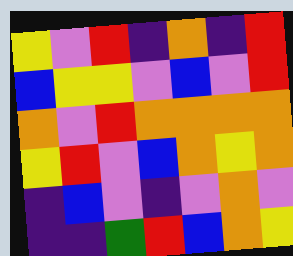[["yellow", "violet", "red", "indigo", "orange", "indigo", "red"], ["blue", "yellow", "yellow", "violet", "blue", "violet", "red"], ["orange", "violet", "red", "orange", "orange", "orange", "orange"], ["yellow", "red", "violet", "blue", "orange", "yellow", "orange"], ["indigo", "blue", "violet", "indigo", "violet", "orange", "violet"], ["indigo", "indigo", "green", "red", "blue", "orange", "yellow"]]